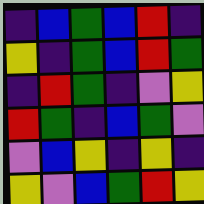[["indigo", "blue", "green", "blue", "red", "indigo"], ["yellow", "indigo", "green", "blue", "red", "green"], ["indigo", "red", "green", "indigo", "violet", "yellow"], ["red", "green", "indigo", "blue", "green", "violet"], ["violet", "blue", "yellow", "indigo", "yellow", "indigo"], ["yellow", "violet", "blue", "green", "red", "yellow"]]